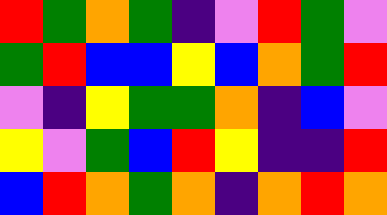[["red", "green", "orange", "green", "indigo", "violet", "red", "green", "violet"], ["green", "red", "blue", "blue", "yellow", "blue", "orange", "green", "red"], ["violet", "indigo", "yellow", "green", "green", "orange", "indigo", "blue", "violet"], ["yellow", "violet", "green", "blue", "red", "yellow", "indigo", "indigo", "red"], ["blue", "red", "orange", "green", "orange", "indigo", "orange", "red", "orange"]]